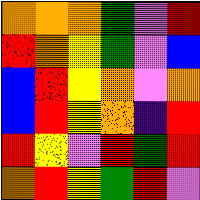[["orange", "orange", "orange", "green", "violet", "red"], ["red", "orange", "yellow", "green", "violet", "blue"], ["blue", "red", "yellow", "orange", "violet", "orange"], ["blue", "red", "yellow", "orange", "indigo", "red"], ["red", "yellow", "violet", "red", "green", "red"], ["orange", "red", "yellow", "green", "red", "violet"]]